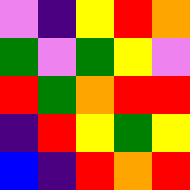[["violet", "indigo", "yellow", "red", "orange"], ["green", "violet", "green", "yellow", "violet"], ["red", "green", "orange", "red", "red"], ["indigo", "red", "yellow", "green", "yellow"], ["blue", "indigo", "red", "orange", "red"]]